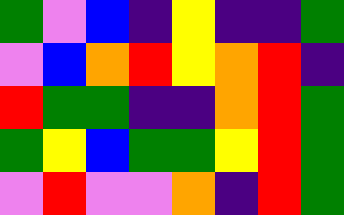[["green", "violet", "blue", "indigo", "yellow", "indigo", "indigo", "green"], ["violet", "blue", "orange", "red", "yellow", "orange", "red", "indigo"], ["red", "green", "green", "indigo", "indigo", "orange", "red", "green"], ["green", "yellow", "blue", "green", "green", "yellow", "red", "green"], ["violet", "red", "violet", "violet", "orange", "indigo", "red", "green"]]